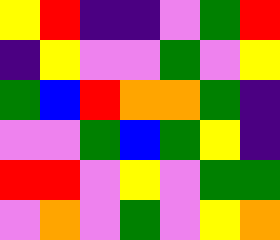[["yellow", "red", "indigo", "indigo", "violet", "green", "red"], ["indigo", "yellow", "violet", "violet", "green", "violet", "yellow"], ["green", "blue", "red", "orange", "orange", "green", "indigo"], ["violet", "violet", "green", "blue", "green", "yellow", "indigo"], ["red", "red", "violet", "yellow", "violet", "green", "green"], ["violet", "orange", "violet", "green", "violet", "yellow", "orange"]]